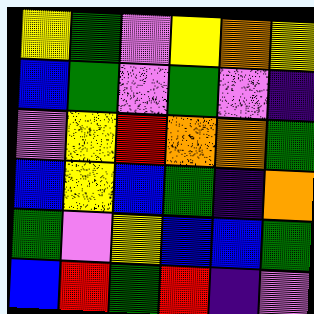[["yellow", "green", "violet", "yellow", "orange", "yellow"], ["blue", "green", "violet", "green", "violet", "indigo"], ["violet", "yellow", "red", "orange", "orange", "green"], ["blue", "yellow", "blue", "green", "indigo", "orange"], ["green", "violet", "yellow", "blue", "blue", "green"], ["blue", "red", "green", "red", "indigo", "violet"]]